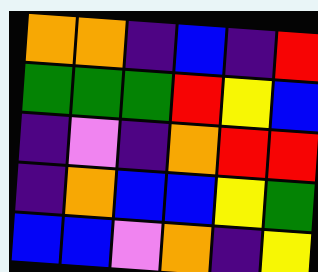[["orange", "orange", "indigo", "blue", "indigo", "red"], ["green", "green", "green", "red", "yellow", "blue"], ["indigo", "violet", "indigo", "orange", "red", "red"], ["indigo", "orange", "blue", "blue", "yellow", "green"], ["blue", "blue", "violet", "orange", "indigo", "yellow"]]